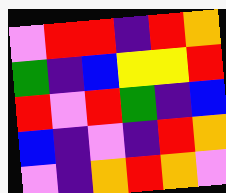[["violet", "red", "red", "indigo", "red", "orange"], ["green", "indigo", "blue", "yellow", "yellow", "red"], ["red", "violet", "red", "green", "indigo", "blue"], ["blue", "indigo", "violet", "indigo", "red", "orange"], ["violet", "indigo", "orange", "red", "orange", "violet"]]